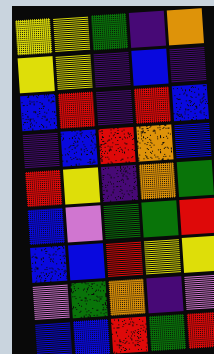[["yellow", "yellow", "green", "indigo", "orange"], ["yellow", "yellow", "indigo", "blue", "indigo"], ["blue", "red", "indigo", "red", "blue"], ["indigo", "blue", "red", "orange", "blue"], ["red", "yellow", "indigo", "orange", "green"], ["blue", "violet", "green", "green", "red"], ["blue", "blue", "red", "yellow", "yellow"], ["violet", "green", "orange", "indigo", "violet"], ["blue", "blue", "red", "green", "red"]]